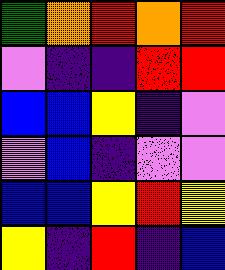[["green", "orange", "red", "orange", "red"], ["violet", "indigo", "indigo", "red", "red"], ["blue", "blue", "yellow", "indigo", "violet"], ["violet", "blue", "indigo", "violet", "violet"], ["blue", "blue", "yellow", "red", "yellow"], ["yellow", "indigo", "red", "indigo", "blue"]]